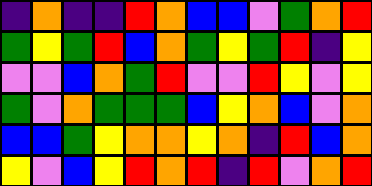[["indigo", "orange", "indigo", "indigo", "red", "orange", "blue", "blue", "violet", "green", "orange", "red"], ["green", "yellow", "green", "red", "blue", "orange", "green", "yellow", "green", "red", "indigo", "yellow"], ["violet", "violet", "blue", "orange", "green", "red", "violet", "violet", "red", "yellow", "violet", "yellow"], ["green", "violet", "orange", "green", "green", "green", "blue", "yellow", "orange", "blue", "violet", "orange"], ["blue", "blue", "green", "yellow", "orange", "orange", "yellow", "orange", "indigo", "red", "blue", "orange"], ["yellow", "violet", "blue", "yellow", "red", "orange", "red", "indigo", "red", "violet", "orange", "red"]]